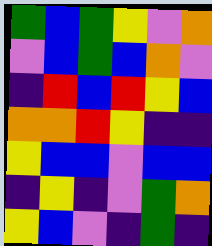[["green", "blue", "green", "yellow", "violet", "orange"], ["violet", "blue", "green", "blue", "orange", "violet"], ["indigo", "red", "blue", "red", "yellow", "blue"], ["orange", "orange", "red", "yellow", "indigo", "indigo"], ["yellow", "blue", "blue", "violet", "blue", "blue"], ["indigo", "yellow", "indigo", "violet", "green", "orange"], ["yellow", "blue", "violet", "indigo", "green", "indigo"]]